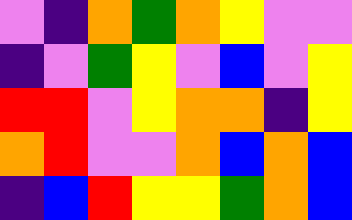[["violet", "indigo", "orange", "green", "orange", "yellow", "violet", "violet"], ["indigo", "violet", "green", "yellow", "violet", "blue", "violet", "yellow"], ["red", "red", "violet", "yellow", "orange", "orange", "indigo", "yellow"], ["orange", "red", "violet", "violet", "orange", "blue", "orange", "blue"], ["indigo", "blue", "red", "yellow", "yellow", "green", "orange", "blue"]]